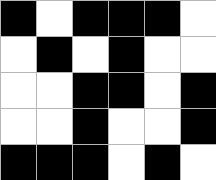[["black", "white", "black", "black", "black", "white"], ["white", "black", "white", "black", "white", "white"], ["white", "white", "black", "black", "white", "black"], ["white", "white", "black", "white", "white", "black"], ["black", "black", "black", "white", "black", "white"]]